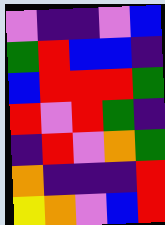[["violet", "indigo", "indigo", "violet", "blue"], ["green", "red", "blue", "blue", "indigo"], ["blue", "red", "red", "red", "green"], ["red", "violet", "red", "green", "indigo"], ["indigo", "red", "violet", "orange", "green"], ["orange", "indigo", "indigo", "indigo", "red"], ["yellow", "orange", "violet", "blue", "red"]]